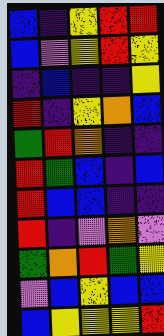[["blue", "indigo", "yellow", "red", "red"], ["blue", "violet", "yellow", "red", "yellow"], ["indigo", "blue", "indigo", "indigo", "yellow"], ["red", "indigo", "yellow", "orange", "blue"], ["green", "red", "orange", "indigo", "indigo"], ["red", "green", "blue", "indigo", "blue"], ["red", "blue", "blue", "indigo", "indigo"], ["red", "indigo", "violet", "orange", "violet"], ["green", "orange", "red", "green", "yellow"], ["violet", "blue", "yellow", "blue", "blue"], ["blue", "yellow", "yellow", "yellow", "red"]]